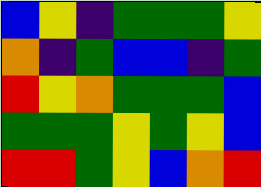[["blue", "yellow", "indigo", "green", "green", "green", "yellow"], ["orange", "indigo", "green", "blue", "blue", "indigo", "green"], ["red", "yellow", "orange", "green", "green", "green", "blue"], ["green", "green", "green", "yellow", "green", "yellow", "blue"], ["red", "red", "green", "yellow", "blue", "orange", "red"]]